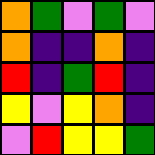[["orange", "green", "violet", "green", "violet"], ["orange", "indigo", "indigo", "orange", "indigo"], ["red", "indigo", "green", "red", "indigo"], ["yellow", "violet", "yellow", "orange", "indigo"], ["violet", "red", "yellow", "yellow", "green"]]